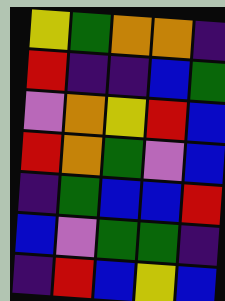[["yellow", "green", "orange", "orange", "indigo"], ["red", "indigo", "indigo", "blue", "green"], ["violet", "orange", "yellow", "red", "blue"], ["red", "orange", "green", "violet", "blue"], ["indigo", "green", "blue", "blue", "red"], ["blue", "violet", "green", "green", "indigo"], ["indigo", "red", "blue", "yellow", "blue"]]